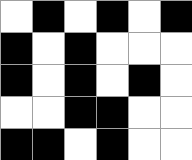[["white", "black", "white", "black", "white", "black"], ["black", "white", "black", "white", "white", "white"], ["black", "white", "black", "white", "black", "white"], ["white", "white", "black", "black", "white", "white"], ["black", "black", "white", "black", "white", "white"]]